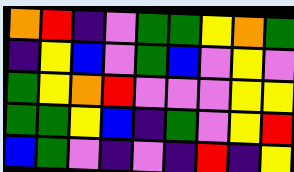[["orange", "red", "indigo", "violet", "green", "green", "yellow", "orange", "green"], ["indigo", "yellow", "blue", "violet", "green", "blue", "violet", "yellow", "violet"], ["green", "yellow", "orange", "red", "violet", "violet", "violet", "yellow", "yellow"], ["green", "green", "yellow", "blue", "indigo", "green", "violet", "yellow", "red"], ["blue", "green", "violet", "indigo", "violet", "indigo", "red", "indigo", "yellow"]]